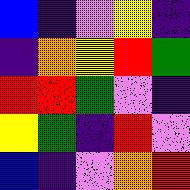[["blue", "indigo", "violet", "yellow", "indigo"], ["indigo", "orange", "yellow", "red", "green"], ["red", "red", "green", "violet", "indigo"], ["yellow", "green", "indigo", "red", "violet"], ["blue", "indigo", "violet", "orange", "red"]]